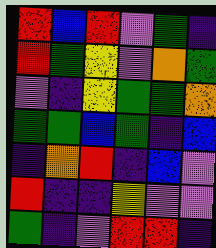[["red", "blue", "red", "violet", "green", "indigo"], ["red", "green", "yellow", "violet", "orange", "green"], ["violet", "indigo", "yellow", "green", "green", "orange"], ["green", "green", "blue", "green", "indigo", "blue"], ["indigo", "orange", "red", "indigo", "blue", "violet"], ["red", "indigo", "indigo", "yellow", "violet", "violet"], ["green", "indigo", "violet", "red", "red", "indigo"]]